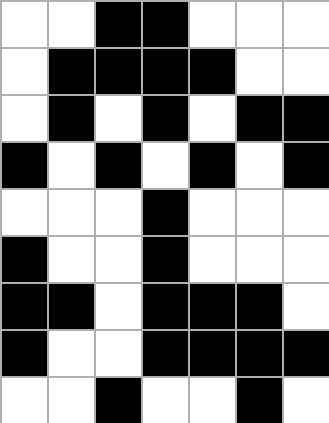[["white", "white", "black", "black", "white", "white", "white"], ["white", "black", "black", "black", "black", "white", "white"], ["white", "black", "white", "black", "white", "black", "black"], ["black", "white", "black", "white", "black", "white", "black"], ["white", "white", "white", "black", "white", "white", "white"], ["black", "white", "white", "black", "white", "white", "white"], ["black", "black", "white", "black", "black", "black", "white"], ["black", "white", "white", "black", "black", "black", "black"], ["white", "white", "black", "white", "white", "black", "white"]]